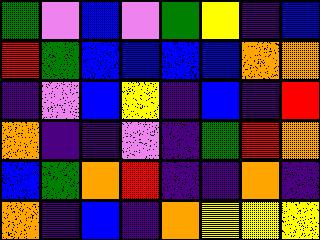[["green", "violet", "blue", "violet", "green", "yellow", "indigo", "blue"], ["red", "green", "blue", "blue", "blue", "blue", "orange", "orange"], ["indigo", "violet", "blue", "yellow", "indigo", "blue", "indigo", "red"], ["orange", "indigo", "indigo", "violet", "indigo", "green", "red", "orange"], ["blue", "green", "orange", "red", "indigo", "indigo", "orange", "indigo"], ["orange", "indigo", "blue", "indigo", "orange", "yellow", "yellow", "yellow"]]